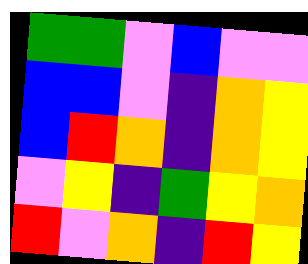[["green", "green", "violet", "blue", "violet", "violet"], ["blue", "blue", "violet", "indigo", "orange", "yellow"], ["blue", "red", "orange", "indigo", "orange", "yellow"], ["violet", "yellow", "indigo", "green", "yellow", "orange"], ["red", "violet", "orange", "indigo", "red", "yellow"]]